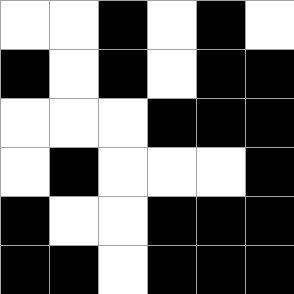[["white", "white", "black", "white", "black", "white"], ["black", "white", "black", "white", "black", "black"], ["white", "white", "white", "black", "black", "black"], ["white", "black", "white", "white", "white", "black"], ["black", "white", "white", "black", "black", "black"], ["black", "black", "white", "black", "black", "black"]]